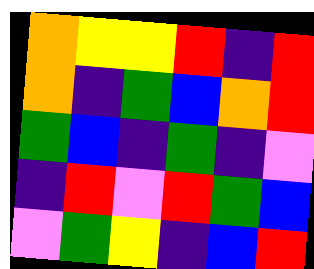[["orange", "yellow", "yellow", "red", "indigo", "red"], ["orange", "indigo", "green", "blue", "orange", "red"], ["green", "blue", "indigo", "green", "indigo", "violet"], ["indigo", "red", "violet", "red", "green", "blue"], ["violet", "green", "yellow", "indigo", "blue", "red"]]